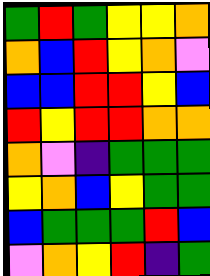[["green", "red", "green", "yellow", "yellow", "orange"], ["orange", "blue", "red", "yellow", "orange", "violet"], ["blue", "blue", "red", "red", "yellow", "blue"], ["red", "yellow", "red", "red", "orange", "orange"], ["orange", "violet", "indigo", "green", "green", "green"], ["yellow", "orange", "blue", "yellow", "green", "green"], ["blue", "green", "green", "green", "red", "blue"], ["violet", "orange", "yellow", "red", "indigo", "green"]]